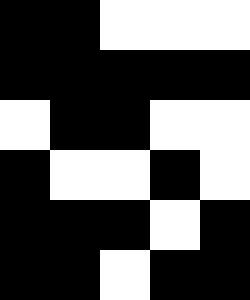[["black", "black", "white", "white", "white"], ["black", "black", "black", "black", "black"], ["white", "black", "black", "white", "white"], ["black", "white", "white", "black", "white"], ["black", "black", "black", "white", "black"], ["black", "black", "white", "black", "black"]]